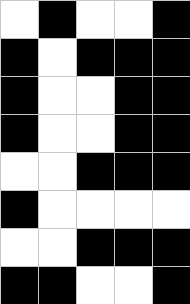[["white", "black", "white", "white", "black"], ["black", "white", "black", "black", "black"], ["black", "white", "white", "black", "black"], ["black", "white", "white", "black", "black"], ["white", "white", "black", "black", "black"], ["black", "white", "white", "white", "white"], ["white", "white", "black", "black", "black"], ["black", "black", "white", "white", "black"]]